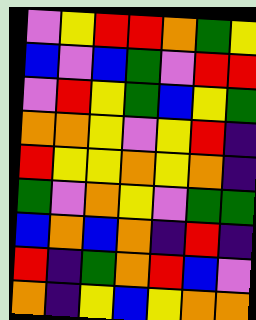[["violet", "yellow", "red", "red", "orange", "green", "yellow"], ["blue", "violet", "blue", "green", "violet", "red", "red"], ["violet", "red", "yellow", "green", "blue", "yellow", "green"], ["orange", "orange", "yellow", "violet", "yellow", "red", "indigo"], ["red", "yellow", "yellow", "orange", "yellow", "orange", "indigo"], ["green", "violet", "orange", "yellow", "violet", "green", "green"], ["blue", "orange", "blue", "orange", "indigo", "red", "indigo"], ["red", "indigo", "green", "orange", "red", "blue", "violet"], ["orange", "indigo", "yellow", "blue", "yellow", "orange", "orange"]]